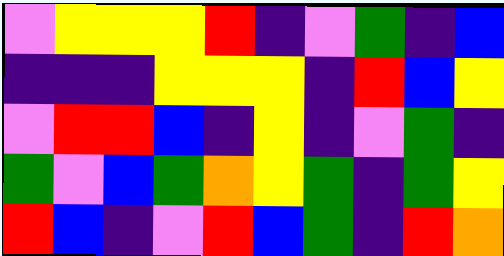[["violet", "yellow", "yellow", "yellow", "red", "indigo", "violet", "green", "indigo", "blue"], ["indigo", "indigo", "indigo", "yellow", "yellow", "yellow", "indigo", "red", "blue", "yellow"], ["violet", "red", "red", "blue", "indigo", "yellow", "indigo", "violet", "green", "indigo"], ["green", "violet", "blue", "green", "orange", "yellow", "green", "indigo", "green", "yellow"], ["red", "blue", "indigo", "violet", "red", "blue", "green", "indigo", "red", "orange"]]